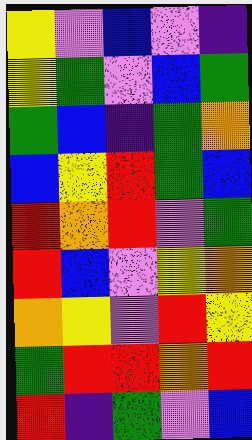[["yellow", "violet", "blue", "violet", "indigo"], ["yellow", "green", "violet", "blue", "green"], ["green", "blue", "indigo", "green", "orange"], ["blue", "yellow", "red", "green", "blue"], ["red", "orange", "red", "violet", "green"], ["red", "blue", "violet", "yellow", "orange"], ["orange", "yellow", "violet", "red", "yellow"], ["green", "red", "red", "orange", "red"], ["red", "indigo", "green", "violet", "blue"]]